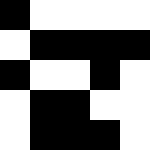[["black", "white", "white", "white", "white"], ["white", "black", "black", "black", "black"], ["black", "white", "white", "black", "white"], ["white", "black", "black", "white", "white"], ["white", "black", "black", "black", "white"]]